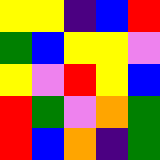[["yellow", "yellow", "indigo", "blue", "red"], ["green", "blue", "yellow", "yellow", "violet"], ["yellow", "violet", "red", "yellow", "blue"], ["red", "green", "violet", "orange", "green"], ["red", "blue", "orange", "indigo", "green"]]